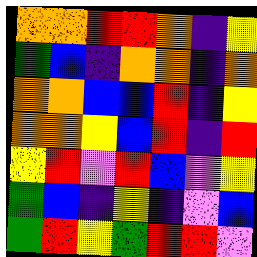[["orange", "orange", "red", "red", "orange", "indigo", "yellow"], ["green", "blue", "indigo", "orange", "orange", "indigo", "orange"], ["orange", "orange", "blue", "blue", "red", "indigo", "yellow"], ["orange", "orange", "yellow", "blue", "red", "indigo", "red"], ["yellow", "red", "violet", "red", "blue", "violet", "yellow"], ["green", "blue", "indigo", "yellow", "indigo", "violet", "blue"], ["green", "red", "yellow", "green", "red", "red", "violet"]]